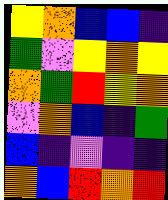[["yellow", "orange", "blue", "blue", "indigo"], ["green", "violet", "yellow", "orange", "yellow"], ["orange", "green", "red", "yellow", "orange"], ["violet", "orange", "blue", "indigo", "green"], ["blue", "indigo", "violet", "indigo", "indigo"], ["orange", "blue", "red", "orange", "red"]]